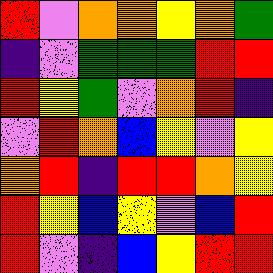[["red", "violet", "orange", "orange", "yellow", "orange", "green"], ["indigo", "violet", "green", "green", "green", "red", "red"], ["red", "yellow", "green", "violet", "orange", "red", "indigo"], ["violet", "red", "orange", "blue", "yellow", "violet", "yellow"], ["orange", "red", "indigo", "red", "red", "orange", "yellow"], ["red", "yellow", "blue", "yellow", "violet", "blue", "red"], ["red", "violet", "indigo", "blue", "yellow", "red", "red"]]